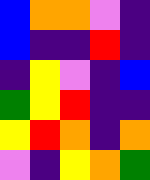[["blue", "orange", "orange", "violet", "indigo"], ["blue", "indigo", "indigo", "red", "indigo"], ["indigo", "yellow", "violet", "indigo", "blue"], ["green", "yellow", "red", "indigo", "indigo"], ["yellow", "red", "orange", "indigo", "orange"], ["violet", "indigo", "yellow", "orange", "green"]]